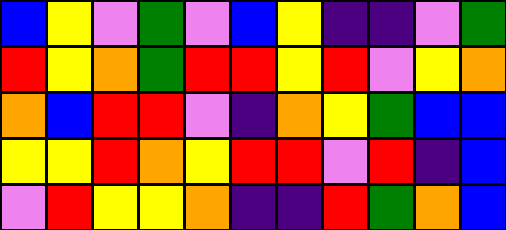[["blue", "yellow", "violet", "green", "violet", "blue", "yellow", "indigo", "indigo", "violet", "green"], ["red", "yellow", "orange", "green", "red", "red", "yellow", "red", "violet", "yellow", "orange"], ["orange", "blue", "red", "red", "violet", "indigo", "orange", "yellow", "green", "blue", "blue"], ["yellow", "yellow", "red", "orange", "yellow", "red", "red", "violet", "red", "indigo", "blue"], ["violet", "red", "yellow", "yellow", "orange", "indigo", "indigo", "red", "green", "orange", "blue"]]